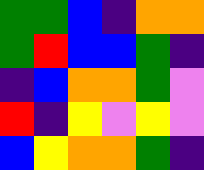[["green", "green", "blue", "indigo", "orange", "orange"], ["green", "red", "blue", "blue", "green", "indigo"], ["indigo", "blue", "orange", "orange", "green", "violet"], ["red", "indigo", "yellow", "violet", "yellow", "violet"], ["blue", "yellow", "orange", "orange", "green", "indigo"]]